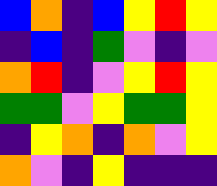[["blue", "orange", "indigo", "blue", "yellow", "red", "yellow"], ["indigo", "blue", "indigo", "green", "violet", "indigo", "violet"], ["orange", "red", "indigo", "violet", "yellow", "red", "yellow"], ["green", "green", "violet", "yellow", "green", "green", "yellow"], ["indigo", "yellow", "orange", "indigo", "orange", "violet", "yellow"], ["orange", "violet", "indigo", "yellow", "indigo", "indigo", "indigo"]]